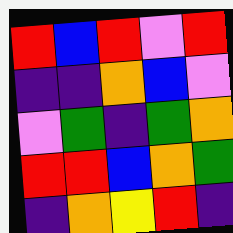[["red", "blue", "red", "violet", "red"], ["indigo", "indigo", "orange", "blue", "violet"], ["violet", "green", "indigo", "green", "orange"], ["red", "red", "blue", "orange", "green"], ["indigo", "orange", "yellow", "red", "indigo"]]